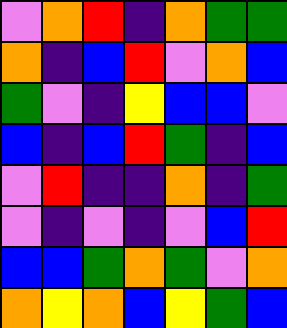[["violet", "orange", "red", "indigo", "orange", "green", "green"], ["orange", "indigo", "blue", "red", "violet", "orange", "blue"], ["green", "violet", "indigo", "yellow", "blue", "blue", "violet"], ["blue", "indigo", "blue", "red", "green", "indigo", "blue"], ["violet", "red", "indigo", "indigo", "orange", "indigo", "green"], ["violet", "indigo", "violet", "indigo", "violet", "blue", "red"], ["blue", "blue", "green", "orange", "green", "violet", "orange"], ["orange", "yellow", "orange", "blue", "yellow", "green", "blue"]]